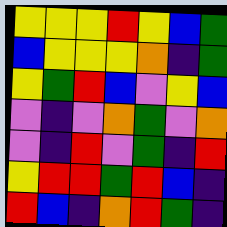[["yellow", "yellow", "yellow", "red", "yellow", "blue", "green"], ["blue", "yellow", "yellow", "yellow", "orange", "indigo", "green"], ["yellow", "green", "red", "blue", "violet", "yellow", "blue"], ["violet", "indigo", "violet", "orange", "green", "violet", "orange"], ["violet", "indigo", "red", "violet", "green", "indigo", "red"], ["yellow", "red", "red", "green", "red", "blue", "indigo"], ["red", "blue", "indigo", "orange", "red", "green", "indigo"]]